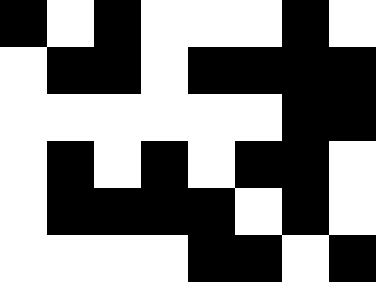[["black", "white", "black", "white", "white", "white", "black", "white"], ["white", "black", "black", "white", "black", "black", "black", "black"], ["white", "white", "white", "white", "white", "white", "black", "black"], ["white", "black", "white", "black", "white", "black", "black", "white"], ["white", "black", "black", "black", "black", "white", "black", "white"], ["white", "white", "white", "white", "black", "black", "white", "black"]]